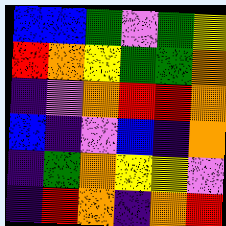[["blue", "blue", "green", "violet", "green", "yellow"], ["red", "orange", "yellow", "green", "green", "orange"], ["indigo", "violet", "orange", "red", "red", "orange"], ["blue", "indigo", "violet", "blue", "indigo", "orange"], ["indigo", "green", "orange", "yellow", "yellow", "violet"], ["indigo", "red", "orange", "indigo", "orange", "red"]]